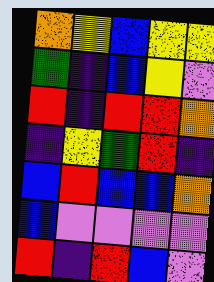[["orange", "yellow", "blue", "yellow", "yellow"], ["green", "indigo", "blue", "yellow", "violet"], ["red", "indigo", "red", "red", "orange"], ["indigo", "yellow", "green", "red", "indigo"], ["blue", "red", "blue", "blue", "orange"], ["blue", "violet", "violet", "violet", "violet"], ["red", "indigo", "red", "blue", "violet"]]